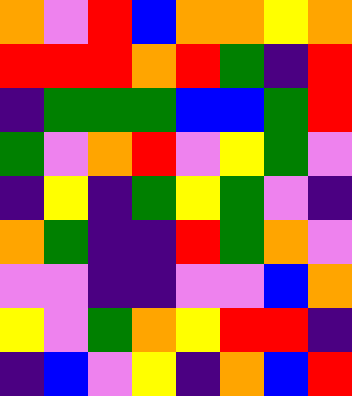[["orange", "violet", "red", "blue", "orange", "orange", "yellow", "orange"], ["red", "red", "red", "orange", "red", "green", "indigo", "red"], ["indigo", "green", "green", "green", "blue", "blue", "green", "red"], ["green", "violet", "orange", "red", "violet", "yellow", "green", "violet"], ["indigo", "yellow", "indigo", "green", "yellow", "green", "violet", "indigo"], ["orange", "green", "indigo", "indigo", "red", "green", "orange", "violet"], ["violet", "violet", "indigo", "indigo", "violet", "violet", "blue", "orange"], ["yellow", "violet", "green", "orange", "yellow", "red", "red", "indigo"], ["indigo", "blue", "violet", "yellow", "indigo", "orange", "blue", "red"]]